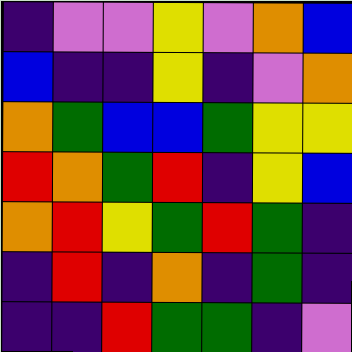[["indigo", "violet", "violet", "yellow", "violet", "orange", "blue"], ["blue", "indigo", "indigo", "yellow", "indigo", "violet", "orange"], ["orange", "green", "blue", "blue", "green", "yellow", "yellow"], ["red", "orange", "green", "red", "indigo", "yellow", "blue"], ["orange", "red", "yellow", "green", "red", "green", "indigo"], ["indigo", "red", "indigo", "orange", "indigo", "green", "indigo"], ["indigo", "indigo", "red", "green", "green", "indigo", "violet"]]